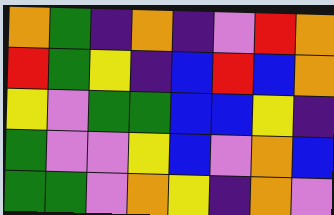[["orange", "green", "indigo", "orange", "indigo", "violet", "red", "orange"], ["red", "green", "yellow", "indigo", "blue", "red", "blue", "orange"], ["yellow", "violet", "green", "green", "blue", "blue", "yellow", "indigo"], ["green", "violet", "violet", "yellow", "blue", "violet", "orange", "blue"], ["green", "green", "violet", "orange", "yellow", "indigo", "orange", "violet"]]